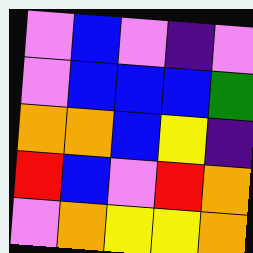[["violet", "blue", "violet", "indigo", "violet"], ["violet", "blue", "blue", "blue", "green"], ["orange", "orange", "blue", "yellow", "indigo"], ["red", "blue", "violet", "red", "orange"], ["violet", "orange", "yellow", "yellow", "orange"]]